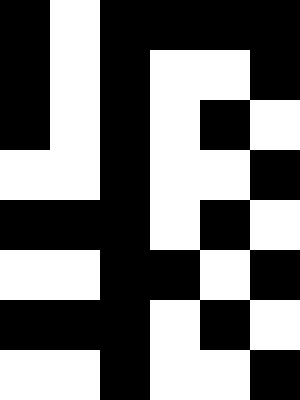[["black", "white", "black", "black", "black", "black"], ["black", "white", "black", "white", "white", "black"], ["black", "white", "black", "white", "black", "white"], ["white", "white", "black", "white", "white", "black"], ["black", "black", "black", "white", "black", "white"], ["white", "white", "black", "black", "white", "black"], ["black", "black", "black", "white", "black", "white"], ["white", "white", "black", "white", "white", "black"]]